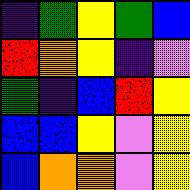[["indigo", "green", "yellow", "green", "blue"], ["red", "orange", "yellow", "indigo", "violet"], ["green", "indigo", "blue", "red", "yellow"], ["blue", "blue", "yellow", "violet", "yellow"], ["blue", "orange", "orange", "violet", "yellow"]]